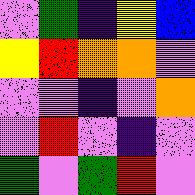[["violet", "green", "indigo", "yellow", "blue"], ["yellow", "red", "orange", "orange", "violet"], ["violet", "violet", "indigo", "violet", "orange"], ["violet", "red", "violet", "indigo", "violet"], ["green", "violet", "green", "red", "violet"]]